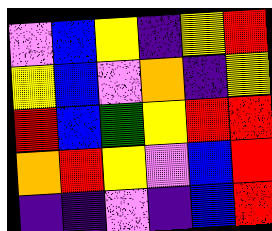[["violet", "blue", "yellow", "indigo", "yellow", "red"], ["yellow", "blue", "violet", "orange", "indigo", "yellow"], ["red", "blue", "green", "yellow", "red", "red"], ["orange", "red", "yellow", "violet", "blue", "red"], ["indigo", "indigo", "violet", "indigo", "blue", "red"]]